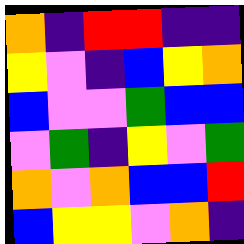[["orange", "indigo", "red", "red", "indigo", "indigo"], ["yellow", "violet", "indigo", "blue", "yellow", "orange"], ["blue", "violet", "violet", "green", "blue", "blue"], ["violet", "green", "indigo", "yellow", "violet", "green"], ["orange", "violet", "orange", "blue", "blue", "red"], ["blue", "yellow", "yellow", "violet", "orange", "indigo"]]